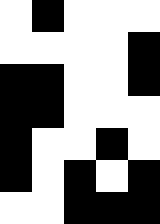[["white", "black", "white", "white", "white"], ["white", "white", "white", "white", "black"], ["black", "black", "white", "white", "black"], ["black", "black", "white", "white", "white"], ["black", "white", "white", "black", "white"], ["black", "white", "black", "white", "black"], ["white", "white", "black", "black", "black"]]